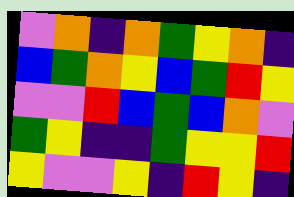[["violet", "orange", "indigo", "orange", "green", "yellow", "orange", "indigo"], ["blue", "green", "orange", "yellow", "blue", "green", "red", "yellow"], ["violet", "violet", "red", "blue", "green", "blue", "orange", "violet"], ["green", "yellow", "indigo", "indigo", "green", "yellow", "yellow", "red"], ["yellow", "violet", "violet", "yellow", "indigo", "red", "yellow", "indigo"]]